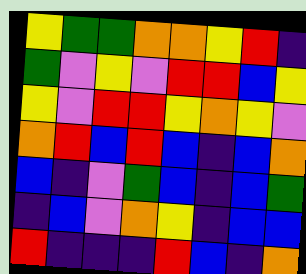[["yellow", "green", "green", "orange", "orange", "yellow", "red", "indigo"], ["green", "violet", "yellow", "violet", "red", "red", "blue", "yellow"], ["yellow", "violet", "red", "red", "yellow", "orange", "yellow", "violet"], ["orange", "red", "blue", "red", "blue", "indigo", "blue", "orange"], ["blue", "indigo", "violet", "green", "blue", "indigo", "blue", "green"], ["indigo", "blue", "violet", "orange", "yellow", "indigo", "blue", "blue"], ["red", "indigo", "indigo", "indigo", "red", "blue", "indigo", "orange"]]